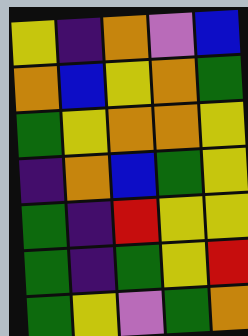[["yellow", "indigo", "orange", "violet", "blue"], ["orange", "blue", "yellow", "orange", "green"], ["green", "yellow", "orange", "orange", "yellow"], ["indigo", "orange", "blue", "green", "yellow"], ["green", "indigo", "red", "yellow", "yellow"], ["green", "indigo", "green", "yellow", "red"], ["green", "yellow", "violet", "green", "orange"]]